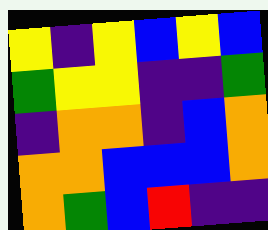[["yellow", "indigo", "yellow", "blue", "yellow", "blue"], ["green", "yellow", "yellow", "indigo", "indigo", "green"], ["indigo", "orange", "orange", "indigo", "blue", "orange"], ["orange", "orange", "blue", "blue", "blue", "orange"], ["orange", "green", "blue", "red", "indigo", "indigo"]]